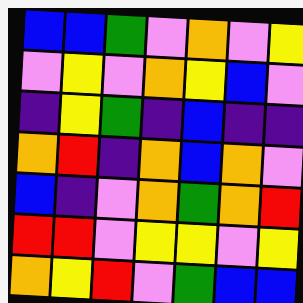[["blue", "blue", "green", "violet", "orange", "violet", "yellow"], ["violet", "yellow", "violet", "orange", "yellow", "blue", "violet"], ["indigo", "yellow", "green", "indigo", "blue", "indigo", "indigo"], ["orange", "red", "indigo", "orange", "blue", "orange", "violet"], ["blue", "indigo", "violet", "orange", "green", "orange", "red"], ["red", "red", "violet", "yellow", "yellow", "violet", "yellow"], ["orange", "yellow", "red", "violet", "green", "blue", "blue"]]